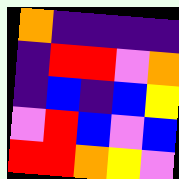[["orange", "indigo", "indigo", "indigo", "indigo"], ["indigo", "red", "red", "violet", "orange"], ["indigo", "blue", "indigo", "blue", "yellow"], ["violet", "red", "blue", "violet", "blue"], ["red", "red", "orange", "yellow", "violet"]]